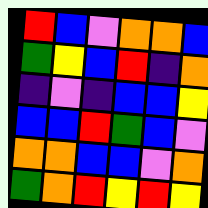[["red", "blue", "violet", "orange", "orange", "blue"], ["green", "yellow", "blue", "red", "indigo", "orange"], ["indigo", "violet", "indigo", "blue", "blue", "yellow"], ["blue", "blue", "red", "green", "blue", "violet"], ["orange", "orange", "blue", "blue", "violet", "orange"], ["green", "orange", "red", "yellow", "red", "yellow"]]